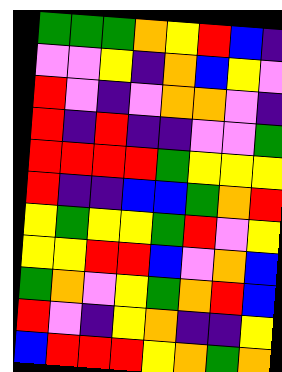[["green", "green", "green", "orange", "yellow", "red", "blue", "indigo"], ["violet", "violet", "yellow", "indigo", "orange", "blue", "yellow", "violet"], ["red", "violet", "indigo", "violet", "orange", "orange", "violet", "indigo"], ["red", "indigo", "red", "indigo", "indigo", "violet", "violet", "green"], ["red", "red", "red", "red", "green", "yellow", "yellow", "yellow"], ["red", "indigo", "indigo", "blue", "blue", "green", "orange", "red"], ["yellow", "green", "yellow", "yellow", "green", "red", "violet", "yellow"], ["yellow", "yellow", "red", "red", "blue", "violet", "orange", "blue"], ["green", "orange", "violet", "yellow", "green", "orange", "red", "blue"], ["red", "violet", "indigo", "yellow", "orange", "indigo", "indigo", "yellow"], ["blue", "red", "red", "red", "yellow", "orange", "green", "orange"]]